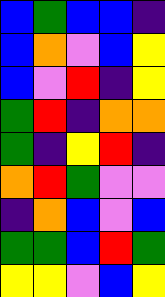[["blue", "green", "blue", "blue", "indigo"], ["blue", "orange", "violet", "blue", "yellow"], ["blue", "violet", "red", "indigo", "yellow"], ["green", "red", "indigo", "orange", "orange"], ["green", "indigo", "yellow", "red", "indigo"], ["orange", "red", "green", "violet", "violet"], ["indigo", "orange", "blue", "violet", "blue"], ["green", "green", "blue", "red", "green"], ["yellow", "yellow", "violet", "blue", "yellow"]]